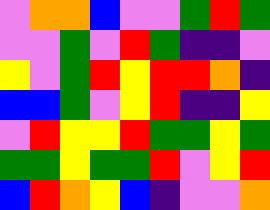[["violet", "orange", "orange", "blue", "violet", "violet", "green", "red", "green"], ["violet", "violet", "green", "violet", "red", "green", "indigo", "indigo", "violet"], ["yellow", "violet", "green", "red", "yellow", "red", "red", "orange", "indigo"], ["blue", "blue", "green", "violet", "yellow", "red", "indigo", "indigo", "yellow"], ["violet", "red", "yellow", "yellow", "red", "green", "green", "yellow", "green"], ["green", "green", "yellow", "green", "green", "red", "violet", "yellow", "red"], ["blue", "red", "orange", "yellow", "blue", "indigo", "violet", "violet", "orange"]]